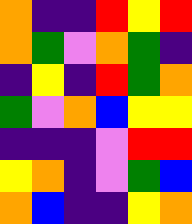[["orange", "indigo", "indigo", "red", "yellow", "red"], ["orange", "green", "violet", "orange", "green", "indigo"], ["indigo", "yellow", "indigo", "red", "green", "orange"], ["green", "violet", "orange", "blue", "yellow", "yellow"], ["indigo", "indigo", "indigo", "violet", "red", "red"], ["yellow", "orange", "indigo", "violet", "green", "blue"], ["orange", "blue", "indigo", "indigo", "yellow", "orange"]]